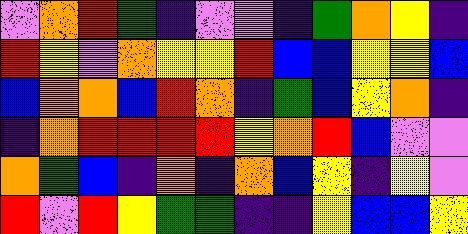[["violet", "orange", "red", "green", "indigo", "violet", "violet", "indigo", "green", "orange", "yellow", "indigo"], ["red", "yellow", "violet", "orange", "yellow", "yellow", "red", "blue", "blue", "yellow", "yellow", "blue"], ["blue", "orange", "orange", "blue", "red", "orange", "indigo", "green", "blue", "yellow", "orange", "indigo"], ["indigo", "orange", "red", "red", "red", "red", "yellow", "orange", "red", "blue", "violet", "violet"], ["orange", "green", "blue", "indigo", "orange", "indigo", "orange", "blue", "yellow", "indigo", "yellow", "violet"], ["red", "violet", "red", "yellow", "green", "green", "indigo", "indigo", "yellow", "blue", "blue", "yellow"]]